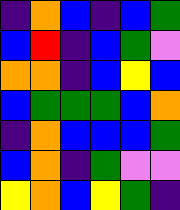[["indigo", "orange", "blue", "indigo", "blue", "green"], ["blue", "red", "indigo", "blue", "green", "violet"], ["orange", "orange", "indigo", "blue", "yellow", "blue"], ["blue", "green", "green", "green", "blue", "orange"], ["indigo", "orange", "blue", "blue", "blue", "green"], ["blue", "orange", "indigo", "green", "violet", "violet"], ["yellow", "orange", "blue", "yellow", "green", "indigo"]]